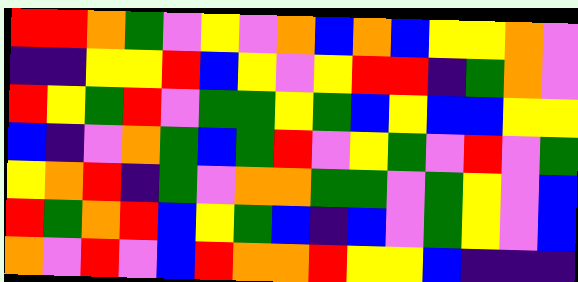[["red", "red", "orange", "green", "violet", "yellow", "violet", "orange", "blue", "orange", "blue", "yellow", "yellow", "orange", "violet"], ["indigo", "indigo", "yellow", "yellow", "red", "blue", "yellow", "violet", "yellow", "red", "red", "indigo", "green", "orange", "violet"], ["red", "yellow", "green", "red", "violet", "green", "green", "yellow", "green", "blue", "yellow", "blue", "blue", "yellow", "yellow"], ["blue", "indigo", "violet", "orange", "green", "blue", "green", "red", "violet", "yellow", "green", "violet", "red", "violet", "green"], ["yellow", "orange", "red", "indigo", "green", "violet", "orange", "orange", "green", "green", "violet", "green", "yellow", "violet", "blue"], ["red", "green", "orange", "red", "blue", "yellow", "green", "blue", "indigo", "blue", "violet", "green", "yellow", "violet", "blue"], ["orange", "violet", "red", "violet", "blue", "red", "orange", "orange", "red", "yellow", "yellow", "blue", "indigo", "indigo", "indigo"]]